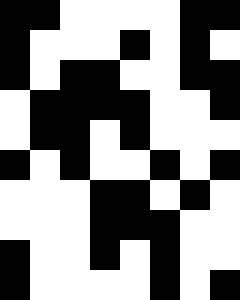[["black", "black", "white", "white", "white", "white", "black", "black"], ["black", "white", "white", "white", "black", "white", "black", "white"], ["black", "white", "black", "black", "white", "white", "black", "black"], ["white", "black", "black", "black", "black", "white", "white", "black"], ["white", "black", "black", "white", "black", "white", "white", "white"], ["black", "white", "black", "white", "white", "black", "white", "black"], ["white", "white", "white", "black", "black", "white", "black", "white"], ["white", "white", "white", "black", "black", "black", "white", "white"], ["black", "white", "white", "black", "white", "black", "white", "white"], ["black", "white", "white", "white", "white", "black", "white", "black"]]